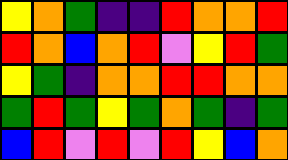[["yellow", "orange", "green", "indigo", "indigo", "red", "orange", "orange", "red"], ["red", "orange", "blue", "orange", "red", "violet", "yellow", "red", "green"], ["yellow", "green", "indigo", "orange", "orange", "red", "red", "orange", "orange"], ["green", "red", "green", "yellow", "green", "orange", "green", "indigo", "green"], ["blue", "red", "violet", "red", "violet", "red", "yellow", "blue", "orange"]]